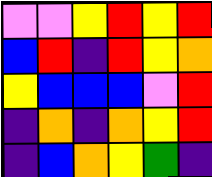[["violet", "violet", "yellow", "red", "yellow", "red"], ["blue", "red", "indigo", "red", "yellow", "orange"], ["yellow", "blue", "blue", "blue", "violet", "red"], ["indigo", "orange", "indigo", "orange", "yellow", "red"], ["indigo", "blue", "orange", "yellow", "green", "indigo"]]